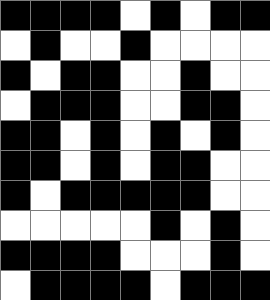[["black", "black", "black", "black", "white", "black", "white", "black", "black"], ["white", "black", "white", "white", "black", "white", "white", "white", "white"], ["black", "white", "black", "black", "white", "white", "black", "white", "white"], ["white", "black", "black", "black", "white", "white", "black", "black", "white"], ["black", "black", "white", "black", "white", "black", "white", "black", "white"], ["black", "black", "white", "black", "white", "black", "black", "white", "white"], ["black", "white", "black", "black", "black", "black", "black", "white", "white"], ["white", "white", "white", "white", "white", "black", "white", "black", "white"], ["black", "black", "black", "black", "white", "white", "white", "black", "white"], ["white", "black", "black", "black", "black", "white", "black", "black", "black"]]